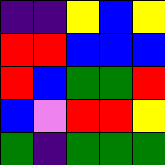[["indigo", "indigo", "yellow", "blue", "yellow"], ["red", "red", "blue", "blue", "blue"], ["red", "blue", "green", "green", "red"], ["blue", "violet", "red", "red", "yellow"], ["green", "indigo", "green", "green", "green"]]